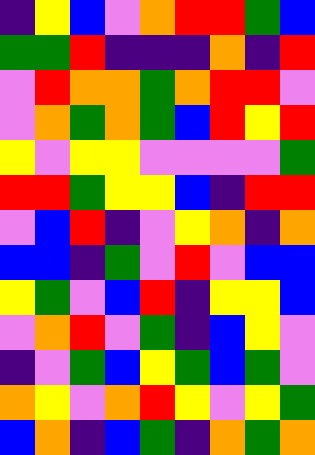[["indigo", "yellow", "blue", "violet", "orange", "red", "red", "green", "blue"], ["green", "green", "red", "indigo", "indigo", "indigo", "orange", "indigo", "red"], ["violet", "red", "orange", "orange", "green", "orange", "red", "red", "violet"], ["violet", "orange", "green", "orange", "green", "blue", "red", "yellow", "red"], ["yellow", "violet", "yellow", "yellow", "violet", "violet", "violet", "violet", "green"], ["red", "red", "green", "yellow", "yellow", "blue", "indigo", "red", "red"], ["violet", "blue", "red", "indigo", "violet", "yellow", "orange", "indigo", "orange"], ["blue", "blue", "indigo", "green", "violet", "red", "violet", "blue", "blue"], ["yellow", "green", "violet", "blue", "red", "indigo", "yellow", "yellow", "blue"], ["violet", "orange", "red", "violet", "green", "indigo", "blue", "yellow", "violet"], ["indigo", "violet", "green", "blue", "yellow", "green", "blue", "green", "violet"], ["orange", "yellow", "violet", "orange", "red", "yellow", "violet", "yellow", "green"], ["blue", "orange", "indigo", "blue", "green", "indigo", "orange", "green", "orange"]]